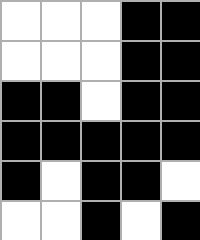[["white", "white", "white", "black", "black"], ["white", "white", "white", "black", "black"], ["black", "black", "white", "black", "black"], ["black", "black", "black", "black", "black"], ["black", "white", "black", "black", "white"], ["white", "white", "black", "white", "black"]]